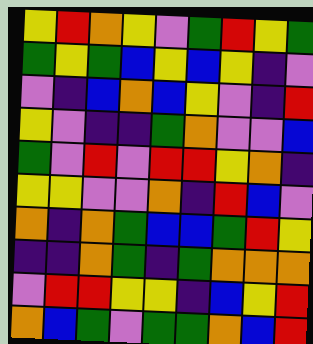[["yellow", "red", "orange", "yellow", "violet", "green", "red", "yellow", "green"], ["green", "yellow", "green", "blue", "yellow", "blue", "yellow", "indigo", "violet"], ["violet", "indigo", "blue", "orange", "blue", "yellow", "violet", "indigo", "red"], ["yellow", "violet", "indigo", "indigo", "green", "orange", "violet", "violet", "blue"], ["green", "violet", "red", "violet", "red", "red", "yellow", "orange", "indigo"], ["yellow", "yellow", "violet", "violet", "orange", "indigo", "red", "blue", "violet"], ["orange", "indigo", "orange", "green", "blue", "blue", "green", "red", "yellow"], ["indigo", "indigo", "orange", "green", "indigo", "green", "orange", "orange", "orange"], ["violet", "red", "red", "yellow", "yellow", "indigo", "blue", "yellow", "red"], ["orange", "blue", "green", "violet", "green", "green", "orange", "blue", "red"]]